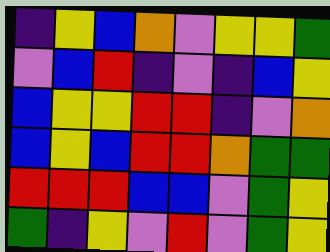[["indigo", "yellow", "blue", "orange", "violet", "yellow", "yellow", "green"], ["violet", "blue", "red", "indigo", "violet", "indigo", "blue", "yellow"], ["blue", "yellow", "yellow", "red", "red", "indigo", "violet", "orange"], ["blue", "yellow", "blue", "red", "red", "orange", "green", "green"], ["red", "red", "red", "blue", "blue", "violet", "green", "yellow"], ["green", "indigo", "yellow", "violet", "red", "violet", "green", "yellow"]]